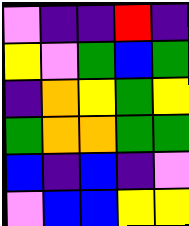[["violet", "indigo", "indigo", "red", "indigo"], ["yellow", "violet", "green", "blue", "green"], ["indigo", "orange", "yellow", "green", "yellow"], ["green", "orange", "orange", "green", "green"], ["blue", "indigo", "blue", "indigo", "violet"], ["violet", "blue", "blue", "yellow", "yellow"]]